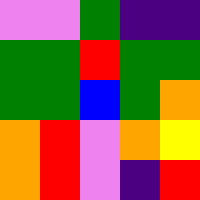[["violet", "violet", "green", "indigo", "indigo"], ["green", "green", "red", "green", "green"], ["green", "green", "blue", "green", "orange"], ["orange", "red", "violet", "orange", "yellow"], ["orange", "red", "violet", "indigo", "red"]]